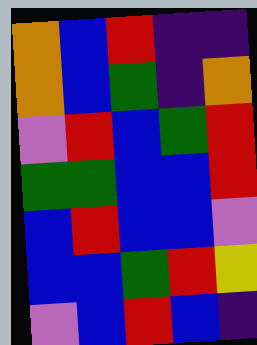[["orange", "blue", "red", "indigo", "indigo"], ["orange", "blue", "green", "indigo", "orange"], ["violet", "red", "blue", "green", "red"], ["green", "green", "blue", "blue", "red"], ["blue", "red", "blue", "blue", "violet"], ["blue", "blue", "green", "red", "yellow"], ["violet", "blue", "red", "blue", "indigo"]]